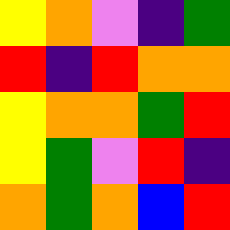[["yellow", "orange", "violet", "indigo", "green"], ["red", "indigo", "red", "orange", "orange"], ["yellow", "orange", "orange", "green", "red"], ["yellow", "green", "violet", "red", "indigo"], ["orange", "green", "orange", "blue", "red"]]